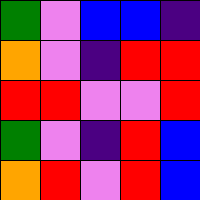[["green", "violet", "blue", "blue", "indigo"], ["orange", "violet", "indigo", "red", "red"], ["red", "red", "violet", "violet", "red"], ["green", "violet", "indigo", "red", "blue"], ["orange", "red", "violet", "red", "blue"]]